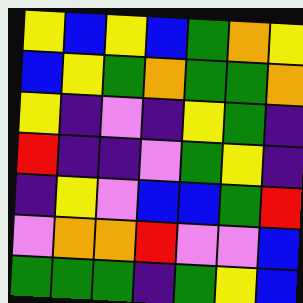[["yellow", "blue", "yellow", "blue", "green", "orange", "yellow"], ["blue", "yellow", "green", "orange", "green", "green", "orange"], ["yellow", "indigo", "violet", "indigo", "yellow", "green", "indigo"], ["red", "indigo", "indigo", "violet", "green", "yellow", "indigo"], ["indigo", "yellow", "violet", "blue", "blue", "green", "red"], ["violet", "orange", "orange", "red", "violet", "violet", "blue"], ["green", "green", "green", "indigo", "green", "yellow", "blue"]]